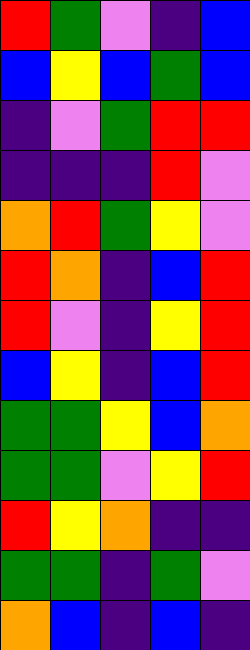[["red", "green", "violet", "indigo", "blue"], ["blue", "yellow", "blue", "green", "blue"], ["indigo", "violet", "green", "red", "red"], ["indigo", "indigo", "indigo", "red", "violet"], ["orange", "red", "green", "yellow", "violet"], ["red", "orange", "indigo", "blue", "red"], ["red", "violet", "indigo", "yellow", "red"], ["blue", "yellow", "indigo", "blue", "red"], ["green", "green", "yellow", "blue", "orange"], ["green", "green", "violet", "yellow", "red"], ["red", "yellow", "orange", "indigo", "indigo"], ["green", "green", "indigo", "green", "violet"], ["orange", "blue", "indigo", "blue", "indigo"]]